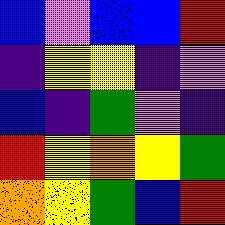[["blue", "violet", "blue", "blue", "red"], ["indigo", "yellow", "yellow", "indigo", "violet"], ["blue", "indigo", "green", "violet", "indigo"], ["red", "yellow", "orange", "yellow", "green"], ["orange", "yellow", "green", "blue", "red"]]